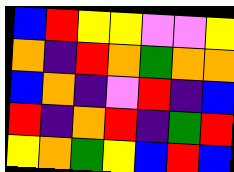[["blue", "red", "yellow", "yellow", "violet", "violet", "yellow"], ["orange", "indigo", "red", "orange", "green", "orange", "orange"], ["blue", "orange", "indigo", "violet", "red", "indigo", "blue"], ["red", "indigo", "orange", "red", "indigo", "green", "red"], ["yellow", "orange", "green", "yellow", "blue", "red", "blue"]]